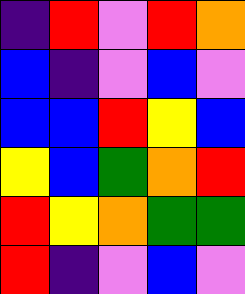[["indigo", "red", "violet", "red", "orange"], ["blue", "indigo", "violet", "blue", "violet"], ["blue", "blue", "red", "yellow", "blue"], ["yellow", "blue", "green", "orange", "red"], ["red", "yellow", "orange", "green", "green"], ["red", "indigo", "violet", "blue", "violet"]]